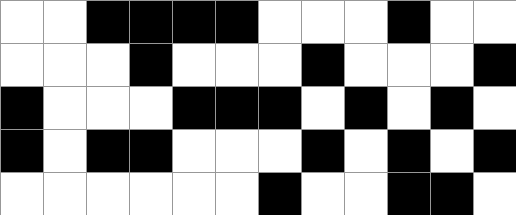[["white", "white", "black", "black", "black", "black", "white", "white", "white", "black", "white", "white"], ["white", "white", "white", "black", "white", "white", "white", "black", "white", "white", "white", "black"], ["black", "white", "white", "white", "black", "black", "black", "white", "black", "white", "black", "white"], ["black", "white", "black", "black", "white", "white", "white", "black", "white", "black", "white", "black"], ["white", "white", "white", "white", "white", "white", "black", "white", "white", "black", "black", "white"]]